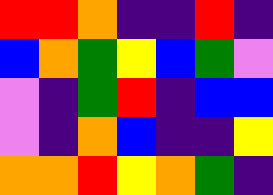[["red", "red", "orange", "indigo", "indigo", "red", "indigo"], ["blue", "orange", "green", "yellow", "blue", "green", "violet"], ["violet", "indigo", "green", "red", "indigo", "blue", "blue"], ["violet", "indigo", "orange", "blue", "indigo", "indigo", "yellow"], ["orange", "orange", "red", "yellow", "orange", "green", "indigo"]]